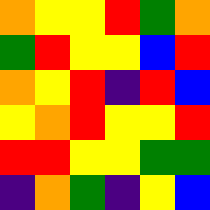[["orange", "yellow", "yellow", "red", "green", "orange"], ["green", "red", "yellow", "yellow", "blue", "red"], ["orange", "yellow", "red", "indigo", "red", "blue"], ["yellow", "orange", "red", "yellow", "yellow", "red"], ["red", "red", "yellow", "yellow", "green", "green"], ["indigo", "orange", "green", "indigo", "yellow", "blue"]]